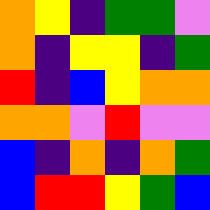[["orange", "yellow", "indigo", "green", "green", "violet"], ["orange", "indigo", "yellow", "yellow", "indigo", "green"], ["red", "indigo", "blue", "yellow", "orange", "orange"], ["orange", "orange", "violet", "red", "violet", "violet"], ["blue", "indigo", "orange", "indigo", "orange", "green"], ["blue", "red", "red", "yellow", "green", "blue"]]